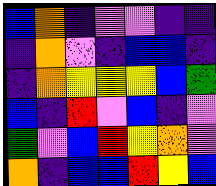[["blue", "orange", "indigo", "violet", "violet", "indigo", "indigo"], ["indigo", "orange", "violet", "indigo", "blue", "blue", "indigo"], ["indigo", "orange", "yellow", "yellow", "yellow", "blue", "green"], ["blue", "indigo", "red", "violet", "blue", "indigo", "violet"], ["green", "violet", "blue", "red", "yellow", "orange", "violet"], ["orange", "indigo", "blue", "blue", "red", "yellow", "blue"]]